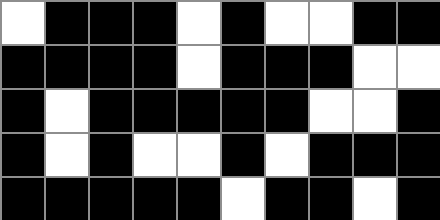[["white", "black", "black", "black", "white", "black", "white", "white", "black", "black"], ["black", "black", "black", "black", "white", "black", "black", "black", "white", "white"], ["black", "white", "black", "black", "black", "black", "black", "white", "white", "black"], ["black", "white", "black", "white", "white", "black", "white", "black", "black", "black"], ["black", "black", "black", "black", "black", "white", "black", "black", "white", "black"]]